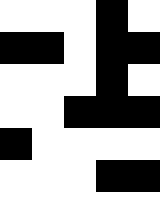[["white", "white", "white", "black", "white"], ["black", "black", "white", "black", "black"], ["white", "white", "white", "black", "white"], ["white", "white", "black", "black", "black"], ["black", "white", "white", "white", "white"], ["white", "white", "white", "black", "black"], ["white", "white", "white", "white", "white"]]